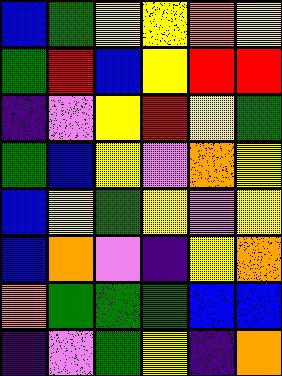[["blue", "green", "yellow", "yellow", "orange", "yellow"], ["green", "red", "blue", "yellow", "red", "red"], ["indigo", "violet", "yellow", "red", "yellow", "green"], ["green", "blue", "yellow", "violet", "orange", "yellow"], ["blue", "yellow", "green", "yellow", "violet", "yellow"], ["blue", "orange", "violet", "indigo", "yellow", "orange"], ["orange", "green", "green", "green", "blue", "blue"], ["indigo", "violet", "green", "yellow", "indigo", "orange"]]